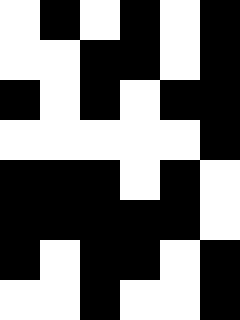[["white", "black", "white", "black", "white", "black"], ["white", "white", "black", "black", "white", "black"], ["black", "white", "black", "white", "black", "black"], ["white", "white", "white", "white", "white", "black"], ["black", "black", "black", "white", "black", "white"], ["black", "black", "black", "black", "black", "white"], ["black", "white", "black", "black", "white", "black"], ["white", "white", "black", "white", "white", "black"]]